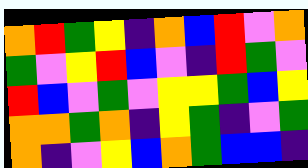[["orange", "red", "green", "yellow", "indigo", "orange", "blue", "red", "violet", "orange"], ["green", "violet", "yellow", "red", "blue", "violet", "indigo", "red", "green", "violet"], ["red", "blue", "violet", "green", "violet", "yellow", "yellow", "green", "blue", "yellow"], ["orange", "orange", "green", "orange", "indigo", "yellow", "green", "indigo", "violet", "green"], ["orange", "indigo", "violet", "yellow", "blue", "orange", "green", "blue", "blue", "indigo"]]